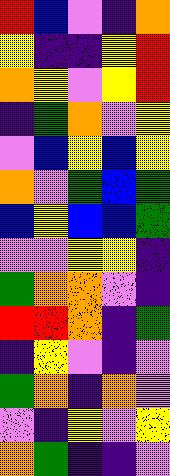[["red", "blue", "violet", "indigo", "orange"], ["yellow", "indigo", "indigo", "yellow", "red"], ["orange", "yellow", "violet", "yellow", "red"], ["indigo", "green", "orange", "violet", "yellow"], ["violet", "blue", "yellow", "blue", "yellow"], ["orange", "violet", "green", "blue", "green"], ["blue", "yellow", "blue", "blue", "green"], ["violet", "violet", "yellow", "yellow", "indigo"], ["green", "orange", "orange", "violet", "indigo"], ["red", "red", "orange", "indigo", "green"], ["indigo", "yellow", "violet", "indigo", "violet"], ["green", "orange", "indigo", "orange", "violet"], ["violet", "indigo", "yellow", "violet", "yellow"], ["orange", "green", "indigo", "indigo", "violet"]]